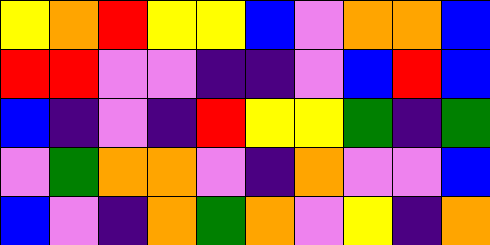[["yellow", "orange", "red", "yellow", "yellow", "blue", "violet", "orange", "orange", "blue"], ["red", "red", "violet", "violet", "indigo", "indigo", "violet", "blue", "red", "blue"], ["blue", "indigo", "violet", "indigo", "red", "yellow", "yellow", "green", "indigo", "green"], ["violet", "green", "orange", "orange", "violet", "indigo", "orange", "violet", "violet", "blue"], ["blue", "violet", "indigo", "orange", "green", "orange", "violet", "yellow", "indigo", "orange"]]